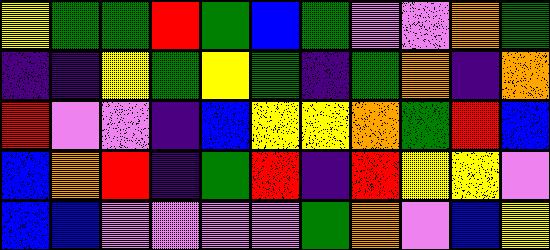[["yellow", "green", "green", "red", "green", "blue", "green", "violet", "violet", "orange", "green"], ["indigo", "indigo", "yellow", "green", "yellow", "green", "indigo", "green", "orange", "indigo", "orange"], ["red", "violet", "violet", "indigo", "blue", "yellow", "yellow", "orange", "green", "red", "blue"], ["blue", "orange", "red", "indigo", "green", "red", "indigo", "red", "yellow", "yellow", "violet"], ["blue", "blue", "violet", "violet", "violet", "violet", "green", "orange", "violet", "blue", "yellow"]]